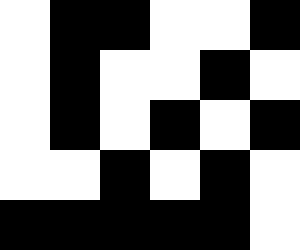[["white", "black", "black", "white", "white", "black"], ["white", "black", "white", "white", "black", "white"], ["white", "black", "white", "black", "white", "black"], ["white", "white", "black", "white", "black", "white"], ["black", "black", "black", "black", "black", "white"]]